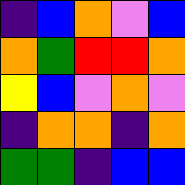[["indigo", "blue", "orange", "violet", "blue"], ["orange", "green", "red", "red", "orange"], ["yellow", "blue", "violet", "orange", "violet"], ["indigo", "orange", "orange", "indigo", "orange"], ["green", "green", "indigo", "blue", "blue"]]